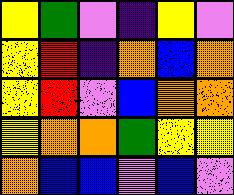[["yellow", "green", "violet", "indigo", "yellow", "violet"], ["yellow", "red", "indigo", "orange", "blue", "orange"], ["yellow", "red", "violet", "blue", "orange", "orange"], ["yellow", "orange", "orange", "green", "yellow", "yellow"], ["orange", "blue", "blue", "violet", "blue", "violet"]]